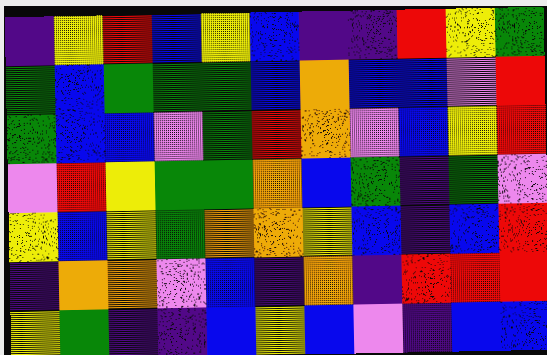[["indigo", "yellow", "red", "blue", "yellow", "blue", "indigo", "indigo", "red", "yellow", "green"], ["green", "blue", "green", "green", "green", "blue", "orange", "blue", "blue", "violet", "red"], ["green", "blue", "blue", "violet", "green", "red", "orange", "violet", "blue", "yellow", "red"], ["violet", "red", "yellow", "green", "green", "orange", "blue", "green", "indigo", "green", "violet"], ["yellow", "blue", "yellow", "green", "orange", "orange", "yellow", "blue", "indigo", "blue", "red"], ["indigo", "orange", "orange", "violet", "blue", "indigo", "orange", "indigo", "red", "red", "red"], ["yellow", "green", "indigo", "indigo", "blue", "yellow", "blue", "violet", "indigo", "blue", "blue"]]